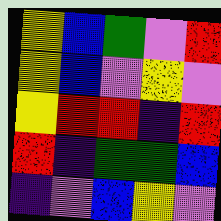[["yellow", "blue", "green", "violet", "red"], ["yellow", "blue", "violet", "yellow", "violet"], ["yellow", "red", "red", "indigo", "red"], ["red", "indigo", "green", "green", "blue"], ["indigo", "violet", "blue", "yellow", "violet"]]